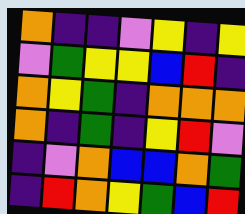[["orange", "indigo", "indigo", "violet", "yellow", "indigo", "yellow"], ["violet", "green", "yellow", "yellow", "blue", "red", "indigo"], ["orange", "yellow", "green", "indigo", "orange", "orange", "orange"], ["orange", "indigo", "green", "indigo", "yellow", "red", "violet"], ["indigo", "violet", "orange", "blue", "blue", "orange", "green"], ["indigo", "red", "orange", "yellow", "green", "blue", "red"]]